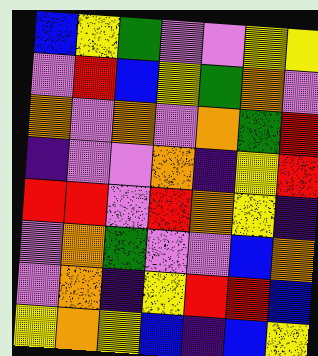[["blue", "yellow", "green", "violet", "violet", "yellow", "yellow"], ["violet", "red", "blue", "yellow", "green", "orange", "violet"], ["orange", "violet", "orange", "violet", "orange", "green", "red"], ["indigo", "violet", "violet", "orange", "indigo", "yellow", "red"], ["red", "red", "violet", "red", "orange", "yellow", "indigo"], ["violet", "orange", "green", "violet", "violet", "blue", "orange"], ["violet", "orange", "indigo", "yellow", "red", "red", "blue"], ["yellow", "orange", "yellow", "blue", "indigo", "blue", "yellow"]]